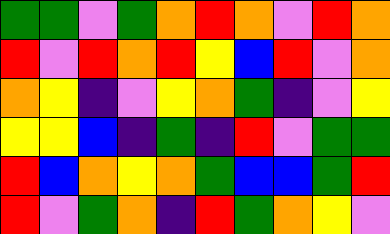[["green", "green", "violet", "green", "orange", "red", "orange", "violet", "red", "orange"], ["red", "violet", "red", "orange", "red", "yellow", "blue", "red", "violet", "orange"], ["orange", "yellow", "indigo", "violet", "yellow", "orange", "green", "indigo", "violet", "yellow"], ["yellow", "yellow", "blue", "indigo", "green", "indigo", "red", "violet", "green", "green"], ["red", "blue", "orange", "yellow", "orange", "green", "blue", "blue", "green", "red"], ["red", "violet", "green", "orange", "indigo", "red", "green", "orange", "yellow", "violet"]]